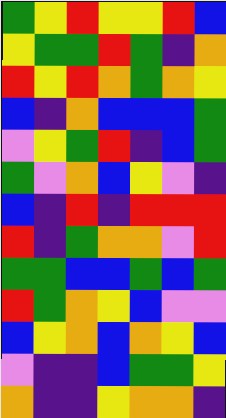[["green", "yellow", "red", "yellow", "yellow", "red", "blue"], ["yellow", "green", "green", "red", "green", "indigo", "orange"], ["red", "yellow", "red", "orange", "green", "orange", "yellow"], ["blue", "indigo", "orange", "blue", "blue", "blue", "green"], ["violet", "yellow", "green", "red", "indigo", "blue", "green"], ["green", "violet", "orange", "blue", "yellow", "violet", "indigo"], ["blue", "indigo", "red", "indigo", "red", "red", "red"], ["red", "indigo", "green", "orange", "orange", "violet", "red"], ["green", "green", "blue", "blue", "green", "blue", "green"], ["red", "green", "orange", "yellow", "blue", "violet", "violet"], ["blue", "yellow", "orange", "blue", "orange", "yellow", "blue"], ["violet", "indigo", "indigo", "blue", "green", "green", "yellow"], ["orange", "indigo", "indigo", "yellow", "orange", "orange", "indigo"]]